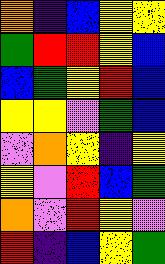[["orange", "indigo", "blue", "yellow", "yellow"], ["green", "red", "red", "yellow", "blue"], ["blue", "green", "yellow", "red", "blue"], ["yellow", "yellow", "violet", "green", "blue"], ["violet", "orange", "yellow", "indigo", "yellow"], ["yellow", "violet", "red", "blue", "green"], ["orange", "violet", "red", "yellow", "violet"], ["red", "indigo", "blue", "yellow", "green"]]